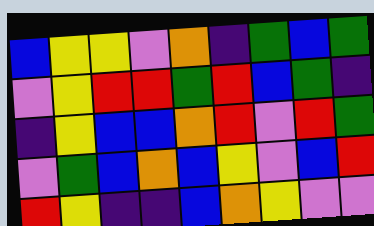[["blue", "yellow", "yellow", "violet", "orange", "indigo", "green", "blue", "green"], ["violet", "yellow", "red", "red", "green", "red", "blue", "green", "indigo"], ["indigo", "yellow", "blue", "blue", "orange", "red", "violet", "red", "green"], ["violet", "green", "blue", "orange", "blue", "yellow", "violet", "blue", "red"], ["red", "yellow", "indigo", "indigo", "blue", "orange", "yellow", "violet", "violet"]]